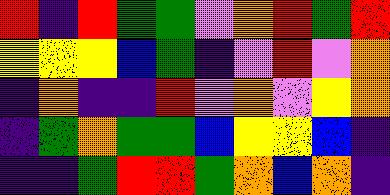[["red", "indigo", "red", "green", "green", "violet", "orange", "red", "green", "red"], ["yellow", "yellow", "yellow", "blue", "green", "indigo", "violet", "red", "violet", "orange"], ["indigo", "orange", "indigo", "indigo", "red", "violet", "orange", "violet", "yellow", "orange"], ["indigo", "green", "orange", "green", "green", "blue", "yellow", "yellow", "blue", "indigo"], ["indigo", "indigo", "green", "red", "red", "green", "orange", "blue", "orange", "indigo"]]